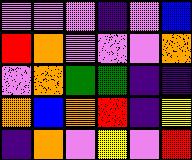[["violet", "violet", "violet", "indigo", "violet", "blue"], ["red", "orange", "violet", "violet", "violet", "orange"], ["violet", "orange", "green", "green", "indigo", "indigo"], ["orange", "blue", "orange", "red", "indigo", "yellow"], ["indigo", "orange", "violet", "yellow", "violet", "red"]]